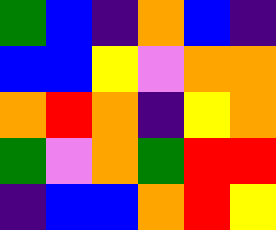[["green", "blue", "indigo", "orange", "blue", "indigo"], ["blue", "blue", "yellow", "violet", "orange", "orange"], ["orange", "red", "orange", "indigo", "yellow", "orange"], ["green", "violet", "orange", "green", "red", "red"], ["indigo", "blue", "blue", "orange", "red", "yellow"]]